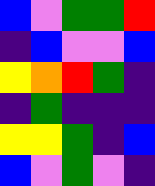[["blue", "violet", "green", "green", "red"], ["indigo", "blue", "violet", "violet", "blue"], ["yellow", "orange", "red", "green", "indigo"], ["indigo", "green", "indigo", "indigo", "indigo"], ["yellow", "yellow", "green", "indigo", "blue"], ["blue", "violet", "green", "violet", "indigo"]]